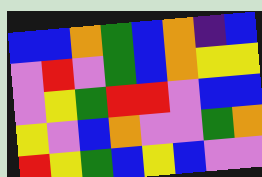[["blue", "blue", "orange", "green", "blue", "orange", "indigo", "blue"], ["violet", "red", "violet", "green", "blue", "orange", "yellow", "yellow"], ["violet", "yellow", "green", "red", "red", "violet", "blue", "blue"], ["yellow", "violet", "blue", "orange", "violet", "violet", "green", "orange"], ["red", "yellow", "green", "blue", "yellow", "blue", "violet", "violet"]]